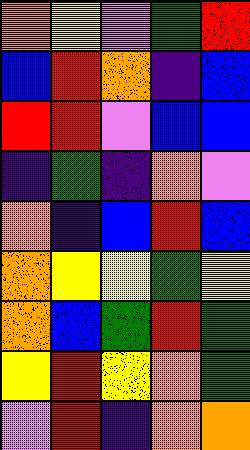[["orange", "yellow", "violet", "green", "red"], ["blue", "red", "orange", "indigo", "blue"], ["red", "red", "violet", "blue", "blue"], ["indigo", "green", "indigo", "orange", "violet"], ["orange", "indigo", "blue", "red", "blue"], ["orange", "yellow", "yellow", "green", "yellow"], ["orange", "blue", "green", "red", "green"], ["yellow", "red", "yellow", "orange", "green"], ["violet", "red", "indigo", "orange", "orange"]]